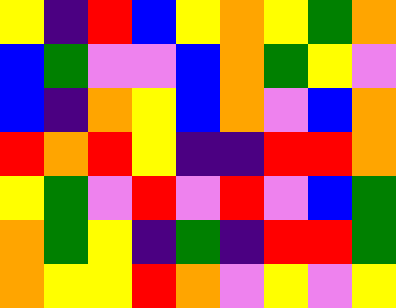[["yellow", "indigo", "red", "blue", "yellow", "orange", "yellow", "green", "orange"], ["blue", "green", "violet", "violet", "blue", "orange", "green", "yellow", "violet"], ["blue", "indigo", "orange", "yellow", "blue", "orange", "violet", "blue", "orange"], ["red", "orange", "red", "yellow", "indigo", "indigo", "red", "red", "orange"], ["yellow", "green", "violet", "red", "violet", "red", "violet", "blue", "green"], ["orange", "green", "yellow", "indigo", "green", "indigo", "red", "red", "green"], ["orange", "yellow", "yellow", "red", "orange", "violet", "yellow", "violet", "yellow"]]